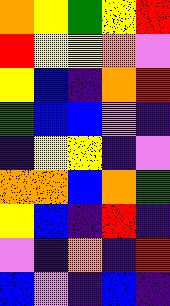[["orange", "yellow", "green", "yellow", "red"], ["red", "yellow", "yellow", "orange", "violet"], ["yellow", "blue", "indigo", "orange", "red"], ["green", "blue", "blue", "violet", "indigo"], ["indigo", "yellow", "yellow", "indigo", "violet"], ["orange", "orange", "blue", "orange", "green"], ["yellow", "blue", "indigo", "red", "indigo"], ["violet", "indigo", "orange", "indigo", "red"], ["blue", "violet", "indigo", "blue", "indigo"]]